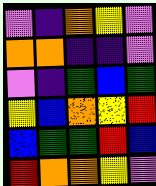[["violet", "indigo", "orange", "yellow", "violet"], ["orange", "orange", "indigo", "indigo", "violet"], ["violet", "indigo", "green", "blue", "green"], ["yellow", "blue", "orange", "yellow", "red"], ["blue", "green", "green", "red", "blue"], ["red", "orange", "orange", "yellow", "violet"]]